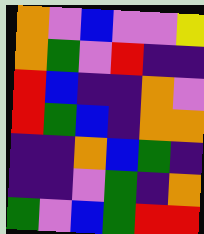[["orange", "violet", "blue", "violet", "violet", "yellow"], ["orange", "green", "violet", "red", "indigo", "indigo"], ["red", "blue", "indigo", "indigo", "orange", "violet"], ["red", "green", "blue", "indigo", "orange", "orange"], ["indigo", "indigo", "orange", "blue", "green", "indigo"], ["indigo", "indigo", "violet", "green", "indigo", "orange"], ["green", "violet", "blue", "green", "red", "red"]]